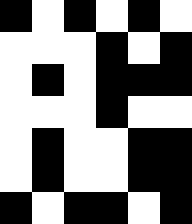[["black", "white", "black", "white", "black", "white"], ["white", "white", "white", "black", "white", "black"], ["white", "black", "white", "black", "black", "black"], ["white", "white", "white", "black", "white", "white"], ["white", "black", "white", "white", "black", "black"], ["white", "black", "white", "white", "black", "black"], ["black", "white", "black", "black", "white", "black"]]